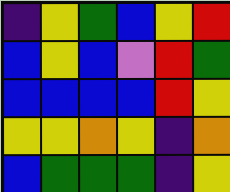[["indigo", "yellow", "green", "blue", "yellow", "red"], ["blue", "yellow", "blue", "violet", "red", "green"], ["blue", "blue", "blue", "blue", "red", "yellow"], ["yellow", "yellow", "orange", "yellow", "indigo", "orange"], ["blue", "green", "green", "green", "indigo", "yellow"]]